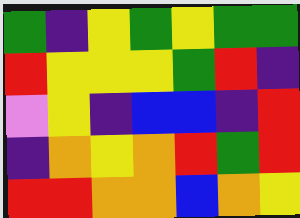[["green", "indigo", "yellow", "green", "yellow", "green", "green"], ["red", "yellow", "yellow", "yellow", "green", "red", "indigo"], ["violet", "yellow", "indigo", "blue", "blue", "indigo", "red"], ["indigo", "orange", "yellow", "orange", "red", "green", "red"], ["red", "red", "orange", "orange", "blue", "orange", "yellow"]]